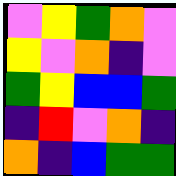[["violet", "yellow", "green", "orange", "violet"], ["yellow", "violet", "orange", "indigo", "violet"], ["green", "yellow", "blue", "blue", "green"], ["indigo", "red", "violet", "orange", "indigo"], ["orange", "indigo", "blue", "green", "green"]]